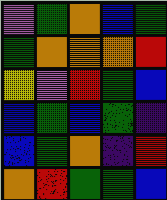[["violet", "green", "orange", "blue", "green"], ["green", "orange", "orange", "orange", "red"], ["yellow", "violet", "red", "green", "blue"], ["blue", "green", "blue", "green", "indigo"], ["blue", "green", "orange", "indigo", "red"], ["orange", "red", "green", "green", "blue"]]